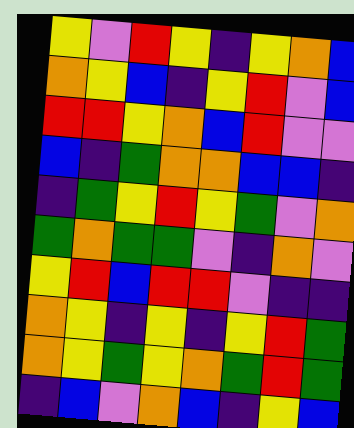[["yellow", "violet", "red", "yellow", "indigo", "yellow", "orange", "blue"], ["orange", "yellow", "blue", "indigo", "yellow", "red", "violet", "blue"], ["red", "red", "yellow", "orange", "blue", "red", "violet", "violet"], ["blue", "indigo", "green", "orange", "orange", "blue", "blue", "indigo"], ["indigo", "green", "yellow", "red", "yellow", "green", "violet", "orange"], ["green", "orange", "green", "green", "violet", "indigo", "orange", "violet"], ["yellow", "red", "blue", "red", "red", "violet", "indigo", "indigo"], ["orange", "yellow", "indigo", "yellow", "indigo", "yellow", "red", "green"], ["orange", "yellow", "green", "yellow", "orange", "green", "red", "green"], ["indigo", "blue", "violet", "orange", "blue", "indigo", "yellow", "blue"]]